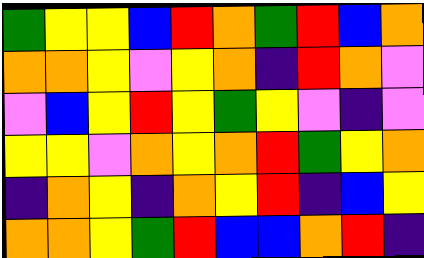[["green", "yellow", "yellow", "blue", "red", "orange", "green", "red", "blue", "orange"], ["orange", "orange", "yellow", "violet", "yellow", "orange", "indigo", "red", "orange", "violet"], ["violet", "blue", "yellow", "red", "yellow", "green", "yellow", "violet", "indigo", "violet"], ["yellow", "yellow", "violet", "orange", "yellow", "orange", "red", "green", "yellow", "orange"], ["indigo", "orange", "yellow", "indigo", "orange", "yellow", "red", "indigo", "blue", "yellow"], ["orange", "orange", "yellow", "green", "red", "blue", "blue", "orange", "red", "indigo"]]